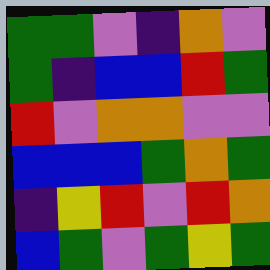[["green", "green", "violet", "indigo", "orange", "violet"], ["green", "indigo", "blue", "blue", "red", "green"], ["red", "violet", "orange", "orange", "violet", "violet"], ["blue", "blue", "blue", "green", "orange", "green"], ["indigo", "yellow", "red", "violet", "red", "orange"], ["blue", "green", "violet", "green", "yellow", "green"]]